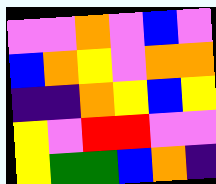[["violet", "violet", "orange", "violet", "blue", "violet"], ["blue", "orange", "yellow", "violet", "orange", "orange"], ["indigo", "indigo", "orange", "yellow", "blue", "yellow"], ["yellow", "violet", "red", "red", "violet", "violet"], ["yellow", "green", "green", "blue", "orange", "indigo"]]